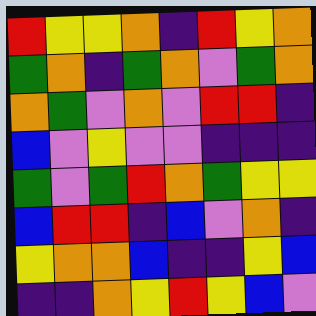[["red", "yellow", "yellow", "orange", "indigo", "red", "yellow", "orange"], ["green", "orange", "indigo", "green", "orange", "violet", "green", "orange"], ["orange", "green", "violet", "orange", "violet", "red", "red", "indigo"], ["blue", "violet", "yellow", "violet", "violet", "indigo", "indigo", "indigo"], ["green", "violet", "green", "red", "orange", "green", "yellow", "yellow"], ["blue", "red", "red", "indigo", "blue", "violet", "orange", "indigo"], ["yellow", "orange", "orange", "blue", "indigo", "indigo", "yellow", "blue"], ["indigo", "indigo", "orange", "yellow", "red", "yellow", "blue", "violet"]]